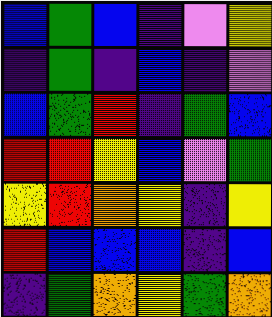[["blue", "green", "blue", "indigo", "violet", "yellow"], ["indigo", "green", "indigo", "blue", "indigo", "violet"], ["blue", "green", "red", "indigo", "green", "blue"], ["red", "red", "yellow", "blue", "violet", "green"], ["yellow", "red", "orange", "yellow", "indigo", "yellow"], ["red", "blue", "blue", "blue", "indigo", "blue"], ["indigo", "green", "orange", "yellow", "green", "orange"]]